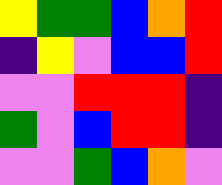[["yellow", "green", "green", "blue", "orange", "red"], ["indigo", "yellow", "violet", "blue", "blue", "red"], ["violet", "violet", "red", "red", "red", "indigo"], ["green", "violet", "blue", "red", "red", "indigo"], ["violet", "violet", "green", "blue", "orange", "violet"]]